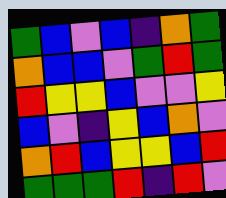[["green", "blue", "violet", "blue", "indigo", "orange", "green"], ["orange", "blue", "blue", "violet", "green", "red", "green"], ["red", "yellow", "yellow", "blue", "violet", "violet", "yellow"], ["blue", "violet", "indigo", "yellow", "blue", "orange", "violet"], ["orange", "red", "blue", "yellow", "yellow", "blue", "red"], ["green", "green", "green", "red", "indigo", "red", "violet"]]